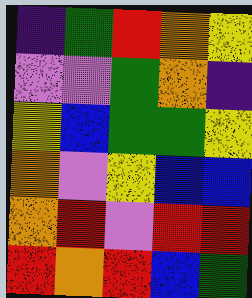[["indigo", "green", "red", "orange", "yellow"], ["violet", "violet", "green", "orange", "indigo"], ["yellow", "blue", "green", "green", "yellow"], ["orange", "violet", "yellow", "blue", "blue"], ["orange", "red", "violet", "red", "red"], ["red", "orange", "red", "blue", "green"]]